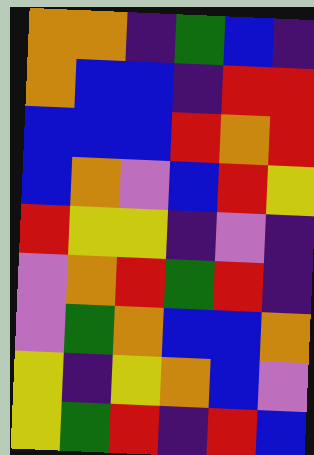[["orange", "orange", "indigo", "green", "blue", "indigo"], ["orange", "blue", "blue", "indigo", "red", "red"], ["blue", "blue", "blue", "red", "orange", "red"], ["blue", "orange", "violet", "blue", "red", "yellow"], ["red", "yellow", "yellow", "indigo", "violet", "indigo"], ["violet", "orange", "red", "green", "red", "indigo"], ["violet", "green", "orange", "blue", "blue", "orange"], ["yellow", "indigo", "yellow", "orange", "blue", "violet"], ["yellow", "green", "red", "indigo", "red", "blue"]]